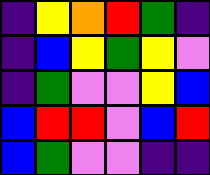[["indigo", "yellow", "orange", "red", "green", "indigo"], ["indigo", "blue", "yellow", "green", "yellow", "violet"], ["indigo", "green", "violet", "violet", "yellow", "blue"], ["blue", "red", "red", "violet", "blue", "red"], ["blue", "green", "violet", "violet", "indigo", "indigo"]]